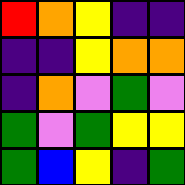[["red", "orange", "yellow", "indigo", "indigo"], ["indigo", "indigo", "yellow", "orange", "orange"], ["indigo", "orange", "violet", "green", "violet"], ["green", "violet", "green", "yellow", "yellow"], ["green", "blue", "yellow", "indigo", "green"]]